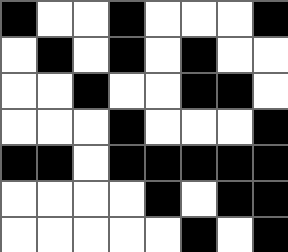[["black", "white", "white", "black", "white", "white", "white", "black"], ["white", "black", "white", "black", "white", "black", "white", "white"], ["white", "white", "black", "white", "white", "black", "black", "white"], ["white", "white", "white", "black", "white", "white", "white", "black"], ["black", "black", "white", "black", "black", "black", "black", "black"], ["white", "white", "white", "white", "black", "white", "black", "black"], ["white", "white", "white", "white", "white", "black", "white", "black"]]